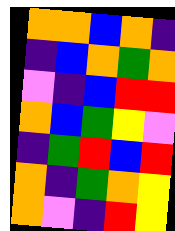[["orange", "orange", "blue", "orange", "indigo"], ["indigo", "blue", "orange", "green", "orange"], ["violet", "indigo", "blue", "red", "red"], ["orange", "blue", "green", "yellow", "violet"], ["indigo", "green", "red", "blue", "red"], ["orange", "indigo", "green", "orange", "yellow"], ["orange", "violet", "indigo", "red", "yellow"]]